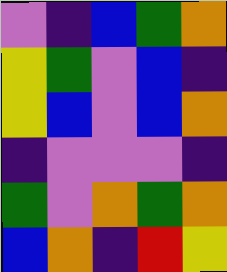[["violet", "indigo", "blue", "green", "orange"], ["yellow", "green", "violet", "blue", "indigo"], ["yellow", "blue", "violet", "blue", "orange"], ["indigo", "violet", "violet", "violet", "indigo"], ["green", "violet", "orange", "green", "orange"], ["blue", "orange", "indigo", "red", "yellow"]]